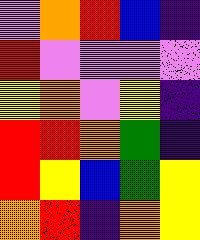[["violet", "orange", "red", "blue", "indigo"], ["red", "violet", "violet", "violet", "violet"], ["yellow", "orange", "violet", "yellow", "indigo"], ["red", "red", "orange", "green", "indigo"], ["red", "yellow", "blue", "green", "yellow"], ["orange", "red", "indigo", "orange", "yellow"]]